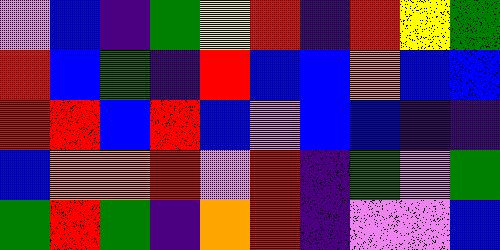[["violet", "blue", "indigo", "green", "yellow", "red", "indigo", "red", "yellow", "green"], ["red", "blue", "green", "indigo", "red", "blue", "blue", "orange", "blue", "blue"], ["red", "red", "blue", "red", "blue", "violet", "blue", "blue", "indigo", "indigo"], ["blue", "orange", "orange", "red", "violet", "red", "indigo", "green", "violet", "green"], ["green", "red", "green", "indigo", "orange", "red", "indigo", "violet", "violet", "blue"]]